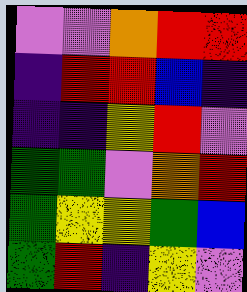[["violet", "violet", "orange", "red", "red"], ["indigo", "red", "red", "blue", "indigo"], ["indigo", "indigo", "yellow", "red", "violet"], ["green", "green", "violet", "orange", "red"], ["green", "yellow", "yellow", "green", "blue"], ["green", "red", "indigo", "yellow", "violet"]]